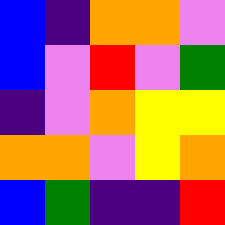[["blue", "indigo", "orange", "orange", "violet"], ["blue", "violet", "red", "violet", "green"], ["indigo", "violet", "orange", "yellow", "yellow"], ["orange", "orange", "violet", "yellow", "orange"], ["blue", "green", "indigo", "indigo", "red"]]